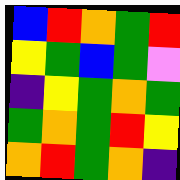[["blue", "red", "orange", "green", "red"], ["yellow", "green", "blue", "green", "violet"], ["indigo", "yellow", "green", "orange", "green"], ["green", "orange", "green", "red", "yellow"], ["orange", "red", "green", "orange", "indigo"]]